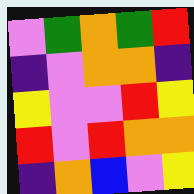[["violet", "green", "orange", "green", "red"], ["indigo", "violet", "orange", "orange", "indigo"], ["yellow", "violet", "violet", "red", "yellow"], ["red", "violet", "red", "orange", "orange"], ["indigo", "orange", "blue", "violet", "yellow"]]